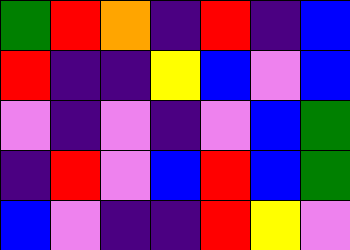[["green", "red", "orange", "indigo", "red", "indigo", "blue"], ["red", "indigo", "indigo", "yellow", "blue", "violet", "blue"], ["violet", "indigo", "violet", "indigo", "violet", "blue", "green"], ["indigo", "red", "violet", "blue", "red", "blue", "green"], ["blue", "violet", "indigo", "indigo", "red", "yellow", "violet"]]